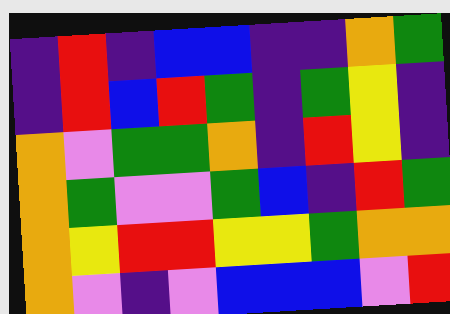[["indigo", "red", "indigo", "blue", "blue", "indigo", "indigo", "orange", "green"], ["indigo", "red", "blue", "red", "green", "indigo", "green", "yellow", "indigo"], ["orange", "violet", "green", "green", "orange", "indigo", "red", "yellow", "indigo"], ["orange", "green", "violet", "violet", "green", "blue", "indigo", "red", "green"], ["orange", "yellow", "red", "red", "yellow", "yellow", "green", "orange", "orange"], ["orange", "violet", "indigo", "violet", "blue", "blue", "blue", "violet", "red"]]